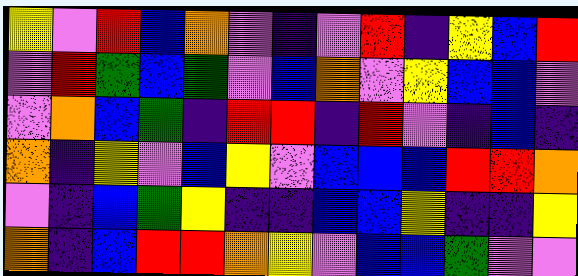[["yellow", "violet", "red", "blue", "orange", "violet", "indigo", "violet", "red", "indigo", "yellow", "blue", "red"], ["violet", "red", "green", "blue", "green", "violet", "blue", "orange", "violet", "yellow", "blue", "blue", "violet"], ["violet", "orange", "blue", "green", "indigo", "red", "red", "indigo", "red", "violet", "indigo", "blue", "indigo"], ["orange", "indigo", "yellow", "violet", "blue", "yellow", "violet", "blue", "blue", "blue", "red", "red", "orange"], ["violet", "indigo", "blue", "green", "yellow", "indigo", "indigo", "blue", "blue", "yellow", "indigo", "indigo", "yellow"], ["orange", "indigo", "blue", "red", "red", "orange", "yellow", "violet", "blue", "blue", "green", "violet", "violet"]]